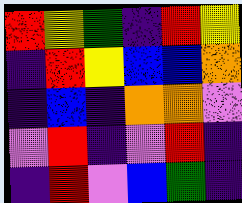[["red", "yellow", "green", "indigo", "red", "yellow"], ["indigo", "red", "yellow", "blue", "blue", "orange"], ["indigo", "blue", "indigo", "orange", "orange", "violet"], ["violet", "red", "indigo", "violet", "red", "indigo"], ["indigo", "red", "violet", "blue", "green", "indigo"]]